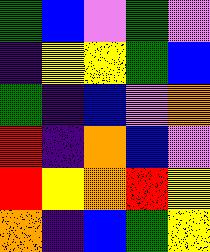[["green", "blue", "violet", "green", "violet"], ["indigo", "yellow", "yellow", "green", "blue"], ["green", "indigo", "blue", "violet", "orange"], ["red", "indigo", "orange", "blue", "violet"], ["red", "yellow", "orange", "red", "yellow"], ["orange", "indigo", "blue", "green", "yellow"]]